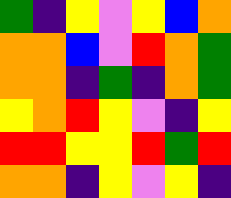[["green", "indigo", "yellow", "violet", "yellow", "blue", "orange"], ["orange", "orange", "blue", "violet", "red", "orange", "green"], ["orange", "orange", "indigo", "green", "indigo", "orange", "green"], ["yellow", "orange", "red", "yellow", "violet", "indigo", "yellow"], ["red", "red", "yellow", "yellow", "red", "green", "red"], ["orange", "orange", "indigo", "yellow", "violet", "yellow", "indigo"]]